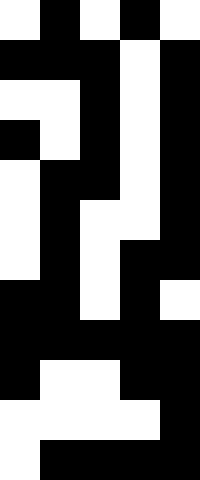[["white", "black", "white", "black", "white"], ["black", "black", "black", "white", "black"], ["white", "white", "black", "white", "black"], ["black", "white", "black", "white", "black"], ["white", "black", "black", "white", "black"], ["white", "black", "white", "white", "black"], ["white", "black", "white", "black", "black"], ["black", "black", "white", "black", "white"], ["black", "black", "black", "black", "black"], ["black", "white", "white", "black", "black"], ["white", "white", "white", "white", "black"], ["white", "black", "black", "black", "black"]]